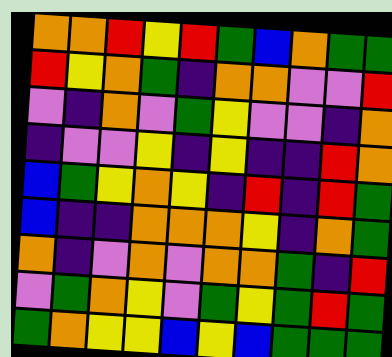[["orange", "orange", "red", "yellow", "red", "green", "blue", "orange", "green", "green"], ["red", "yellow", "orange", "green", "indigo", "orange", "orange", "violet", "violet", "red"], ["violet", "indigo", "orange", "violet", "green", "yellow", "violet", "violet", "indigo", "orange"], ["indigo", "violet", "violet", "yellow", "indigo", "yellow", "indigo", "indigo", "red", "orange"], ["blue", "green", "yellow", "orange", "yellow", "indigo", "red", "indigo", "red", "green"], ["blue", "indigo", "indigo", "orange", "orange", "orange", "yellow", "indigo", "orange", "green"], ["orange", "indigo", "violet", "orange", "violet", "orange", "orange", "green", "indigo", "red"], ["violet", "green", "orange", "yellow", "violet", "green", "yellow", "green", "red", "green"], ["green", "orange", "yellow", "yellow", "blue", "yellow", "blue", "green", "green", "green"]]